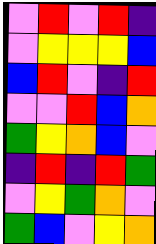[["violet", "red", "violet", "red", "indigo"], ["violet", "yellow", "yellow", "yellow", "blue"], ["blue", "red", "violet", "indigo", "red"], ["violet", "violet", "red", "blue", "orange"], ["green", "yellow", "orange", "blue", "violet"], ["indigo", "red", "indigo", "red", "green"], ["violet", "yellow", "green", "orange", "violet"], ["green", "blue", "violet", "yellow", "orange"]]